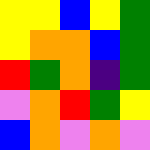[["yellow", "yellow", "blue", "yellow", "green"], ["yellow", "orange", "orange", "blue", "green"], ["red", "green", "orange", "indigo", "green"], ["violet", "orange", "red", "green", "yellow"], ["blue", "orange", "violet", "orange", "violet"]]